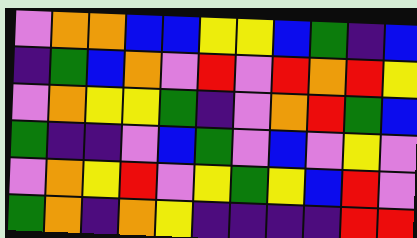[["violet", "orange", "orange", "blue", "blue", "yellow", "yellow", "blue", "green", "indigo", "blue"], ["indigo", "green", "blue", "orange", "violet", "red", "violet", "red", "orange", "red", "yellow"], ["violet", "orange", "yellow", "yellow", "green", "indigo", "violet", "orange", "red", "green", "blue"], ["green", "indigo", "indigo", "violet", "blue", "green", "violet", "blue", "violet", "yellow", "violet"], ["violet", "orange", "yellow", "red", "violet", "yellow", "green", "yellow", "blue", "red", "violet"], ["green", "orange", "indigo", "orange", "yellow", "indigo", "indigo", "indigo", "indigo", "red", "red"]]